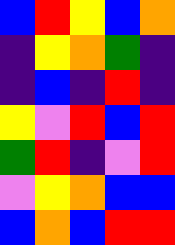[["blue", "red", "yellow", "blue", "orange"], ["indigo", "yellow", "orange", "green", "indigo"], ["indigo", "blue", "indigo", "red", "indigo"], ["yellow", "violet", "red", "blue", "red"], ["green", "red", "indigo", "violet", "red"], ["violet", "yellow", "orange", "blue", "blue"], ["blue", "orange", "blue", "red", "red"]]